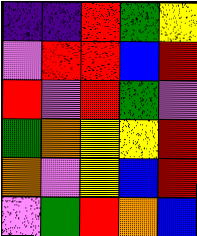[["indigo", "indigo", "red", "green", "yellow"], ["violet", "red", "red", "blue", "red"], ["red", "violet", "red", "green", "violet"], ["green", "orange", "yellow", "yellow", "red"], ["orange", "violet", "yellow", "blue", "red"], ["violet", "green", "red", "orange", "blue"]]